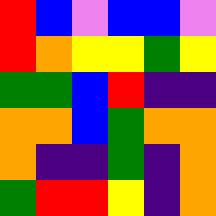[["red", "blue", "violet", "blue", "blue", "violet"], ["red", "orange", "yellow", "yellow", "green", "yellow"], ["green", "green", "blue", "red", "indigo", "indigo"], ["orange", "orange", "blue", "green", "orange", "orange"], ["orange", "indigo", "indigo", "green", "indigo", "orange"], ["green", "red", "red", "yellow", "indigo", "orange"]]